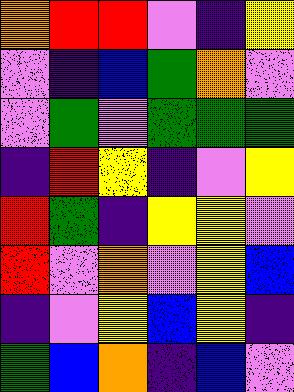[["orange", "red", "red", "violet", "indigo", "yellow"], ["violet", "indigo", "blue", "green", "orange", "violet"], ["violet", "green", "violet", "green", "green", "green"], ["indigo", "red", "yellow", "indigo", "violet", "yellow"], ["red", "green", "indigo", "yellow", "yellow", "violet"], ["red", "violet", "orange", "violet", "yellow", "blue"], ["indigo", "violet", "yellow", "blue", "yellow", "indigo"], ["green", "blue", "orange", "indigo", "blue", "violet"]]